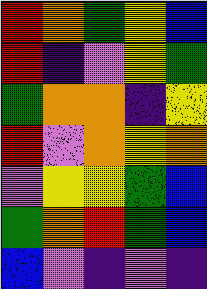[["red", "orange", "green", "yellow", "blue"], ["red", "indigo", "violet", "yellow", "green"], ["green", "orange", "orange", "indigo", "yellow"], ["red", "violet", "orange", "yellow", "orange"], ["violet", "yellow", "yellow", "green", "blue"], ["green", "orange", "red", "green", "blue"], ["blue", "violet", "indigo", "violet", "indigo"]]